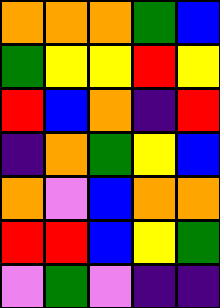[["orange", "orange", "orange", "green", "blue"], ["green", "yellow", "yellow", "red", "yellow"], ["red", "blue", "orange", "indigo", "red"], ["indigo", "orange", "green", "yellow", "blue"], ["orange", "violet", "blue", "orange", "orange"], ["red", "red", "blue", "yellow", "green"], ["violet", "green", "violet", "indigo", "indigo"]]